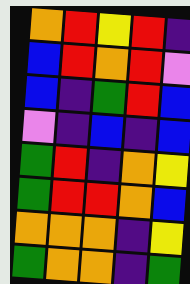[["orange", "red", "yellow", "red", "indigo"], ["blue", "red", "orange", "red", "violet"], ["blue", "indigo", "green", "red", "blue"], ["violet", "indigo", "blue", "indigo", "blue"], ["green", "red", "indigo", "orange", "yellow"], ["green", "red", "red", "orange", "blue"], ["orange", "orange", "orange", "indigo", "yellow"], ["green", "orange", "orange", "indigo", "green"]]